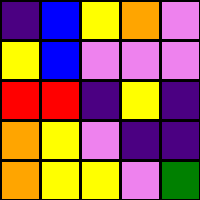[["indigo", "blue", "yellow", "orange", "violet"], ["yellow", "blue", "violet", "violet", "violet"], ["red", "red", "indigo", "yellow", "indigo"], ["orange", "yellow", "violet", "indigo", "indigo"], ["orange", "yellow", "yellow", "violet", "green"]]